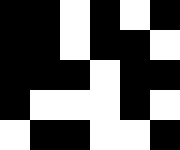[["black", "black", "white", "black", "white", "black"], ["black", "black", "white", "black", "black", "white"], ["black", "black", "black", "white", "black", "black"], ["black", "white", "white", "white", "black", "white"], ["white", "black", "black", "white", "white", "black"]]